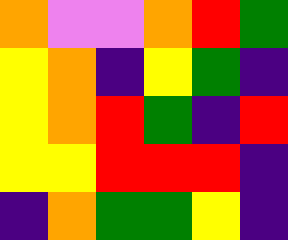[["orange", "violet", "violet", "orange", "red", "green"], ["yellow", "orange", "indigo", "yellow", "green", "indigo"], ["yellow", "orange", "red", "green", "indigo", "red"], ["yellow", "yellow", "red", "red", "red", "indigo"], ["indigo", "orange", "green", "green", "yellow", "indigo"]]